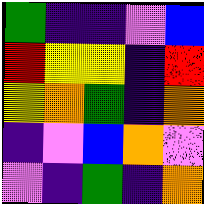[["green", "indigo", "indigo", "violet", "blue"], ["red", "yellow", "yellow", "indigo", "red"], ["yellow", "orange", "green", "indigo", "orange"], ["indigo", "violet", "blue", "orange", "violet"], ["violet", "indigo", "green", "indigo", "orange"]]